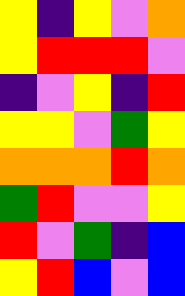[["yellow", "indigo", "yellow", "violet", "orange"], ["yellow", "red", "red", "red", "violet"], ["indigo", "violet", "yellow", "indigo", "red"], ["yellow", "yellow", "violet", "green", "yellow"], ["orange", "orange", "orange", "red", "orange"], ["green", "red", "violet", "violet", "yellow"], ["red", "violet", "green", "indigo", "blue"], ["yellow", "red", "blue", "violet", "blue"]]